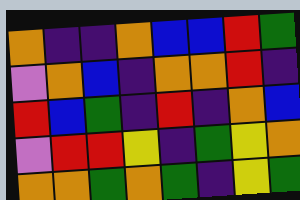[["orange", "indigo", "indigo", "orange", "blue", "blue", "red", "green"], ["violet", "orange", "blue", "indigo", "orange", "orange", "red", "indigo"], ["red", "blue", "green", "indigo", "red", "indigo", "orange", "blue"], ["violet", "red", "red", "yellow", "indigo", "green", "yellow", "orange"], ["orange", "orange", "green", "orange", "green", "indigo", "yellow", "green"]]